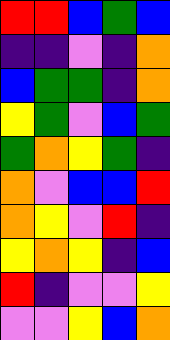[["red", "red", "blue", "green", "blue"], ["indigo", "indigo", "violet", "indigo", "orange"], ["blue", "green", "green", "indigo", "orange"], ["yellow", "green", "violet", "blue", "green"], ["green", "orange", "yellow", "green", "indigo"], ["orange", "violet", "blue", "blue", "red"], ["orange", "yellow", "violet", "red", "indigo"], ["yellow", "orange", "yellow", "indigo", "blue"], ["red", "indigo", "violet", "violet", "yellow"], ["violet", "violet", "yellow", "blue", "orange"]]